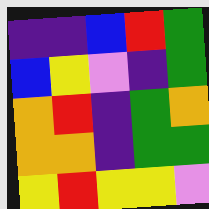[["indigo", "indigo", "blue", "red", "green"], ["blue", "yellow", "violet", "indigo", "green"], ["orange", "red", "indigo", "green", "orange"], ["orange", "orange", "indigo", "green", "green"], ["yellow", "red", "yellow", "yellow", "violet"]]